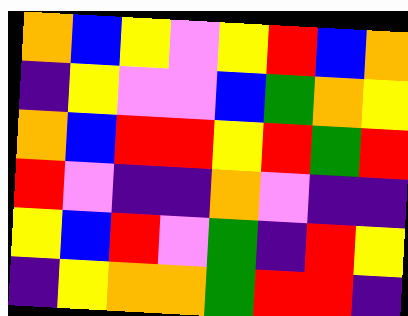[["orange", "blue", "yellow", "violet", "yellow", "red", "blue", "orange"], ["indigo", "yellow", "violet", "violet", "blue", "green", "orange", "yellow"], ["orange", "blue", "red", "red", "yellow", "red", "green", "red"], ["red", "violet", "indigo", "indigo", "orange", "violet", "indigo", "indigo"], ["yellow", "blue", "red", "violet", "green", "indigo", "red", "yellow"], ["indigo", "yellow", "orange", "orange", "green", "red", "red", "indigo"]]